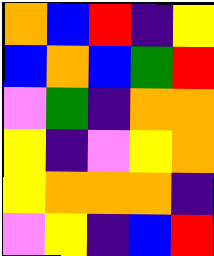[["orange", "blue", "red", "indigo", "yellow"], ["blue", "orange", "blue", "green", "red"], ["violet", "green", "indigo", "orange", "orange"], ["yellow", "indigo", "violet", "yellow", "orange"], ["yellow", "orange", "orange", "orange", "indigo"], ["violet", "yellow", "indigo", "blue", "red"]]